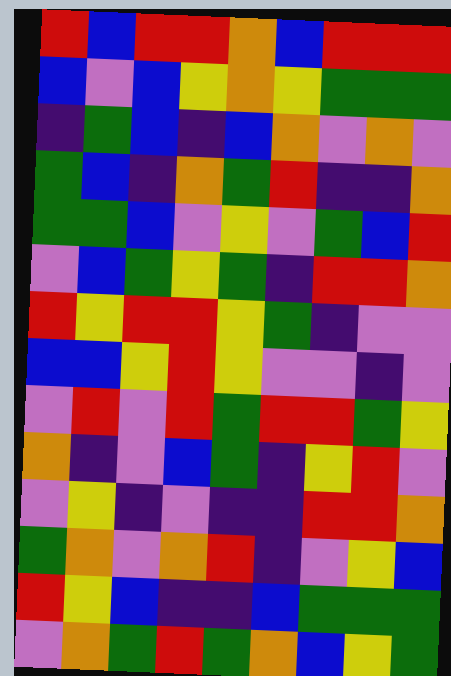[["red", "blue", "red", "red", "orange", "blue", "red", "red", "red"], ["blue", "violet", "blue", "yellow", "orange", "yellow", "green", "green", "green"], ["indigo", "green", "blue", "indigo", "blue", "orange", "violet", "orange", "violet"], ["green", "blue", "indigo", "orange", "green", "red", "indigo", "indigo", "orange"], ["green", "green", "blue", "violet", "yellow", "violet", "green", "blue", "red"], ["violet", "blue", "green", "yellow", "green", "indigo", "red", "red", "orange"], ["red", "yellow", "red", "red", "yellow", "green", "indigo", "violet", "violet"], ["blue", "blue", "yellow", "red", "yellow", "violet", "violet", "indigo", "violet"], ["violet", "red", "violet", "red", "green", "red", "red", "green", "yellow"], ["orange", "indigo", "violet", "blue", "green", "indigo", "yellow", "red", "violet"], ["violet", "yellow", "indigo", "violet", "indigo", "indigo", "red", "red", "orange"], ["green", "orange", "violet", "orange", "red", "indigo", "violet", "yellow", "blue"], ["red", "yellow", "blue", "indigo", "indigo", "blue", "green", "green", "green"], ["violet", "orange", "green", "red", "green", "orange", "blue", "yellow", "green"]]